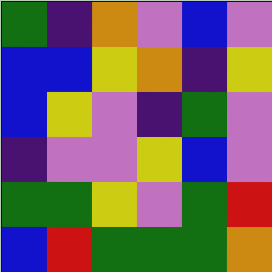[["green", "indigo", "orange", "violet", "blue", "violet"], ["blue", "blue", "yellow", "orange", "indigo", "yellow"], ["blue", "yellow", "violet", "indigo", "green", "violet"], ["indigo", "violet", "violet", "yellow", "blue", "violet"], ["green", "green", "yellow", "violet", "green", "red"], ["blue", "red", "green", "green", "green", "orange"]]